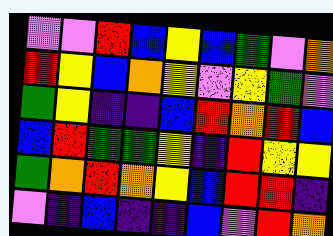[["violet", "violet", "red", "blue", "yellow", "blue", "green", "violet", "orange"], ["red", "yellow", "blue", "orange", "yellow", "violet", "yellow", "green", "violet"], ["green", "yellow", "indigo", "indigo", "blue", "red", "orange", "red", "blue"], ["blue", "red", "green", "green", "yellow", "indigo", "red", "yellow", "yellow"], ["green", "orange", "red", "orange", "yellow", "blue", "red", "red", "indigo"], ["violet", "indigo", "blue", "indigo", "indigo", "blue", "violet", "red", "orange"]]